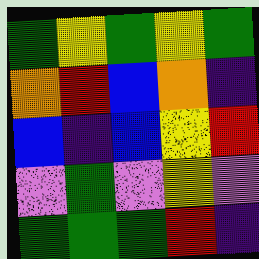[["green", "yellow", "green", "yellow", "green"], ["orange", "red", "blue", "orange", "indigo"], ["blue", "indigo", "blue", "yellow", "red"], ["violet", "green", "violet", "yellow", "violet"], ["green", "green", "green", "red", "indigo"]]